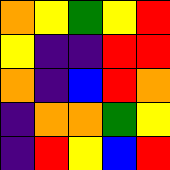[["orange", "yellow", "green", "yellow", "red"], ["yellow", "indigo", "indigo", "red", "red"], ["orange", "indigo", "blue", "red", "orange"], ["indigo", "orange", "orange", "green", "yellow"], ["indigo", "red", "yellow", "blue", "red"]]